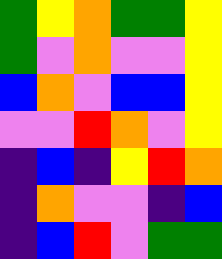[["green", "yellow", "orange", "green", "green", "yellow"], ["green", "violet", "orange", "violet", "violet", "yellow"], ["blue", "orange", "violet", "blue", "blue", "yellow"], ["violet", "violet", "red", "orange", "violet", "yellow"], ["indigo", "blue", "indigo", "yellow", "red", "orange"], ["indigo", "orange", "violet", "violet", "indigo", "blue"], ["indigo", "blue", "red", "violet", "green", "green"]]